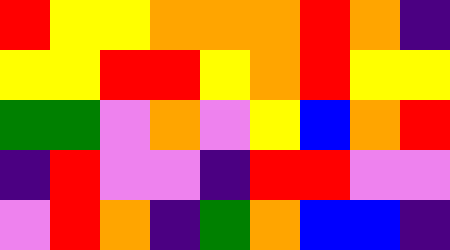[["red", "yellow", "yellow", "orange", "orange", "orange", "red", "orange", "indigo"], ["yellow", "yellow", "red", "red", "yellow", "orange", "red", "yellow", "yellow"], ["green", "green", "violet", "orange", "violet", "yellow", "blue", "orange", "red"], ["indigo", "red", "violet", "violet", "indigo", "red", "red", "violet", "violet"], ["violet", "red", "orange", "indigo", "green", "orange", "blue", "blue", "indigo"]]